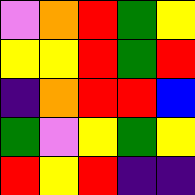[["violet", "orange", "red", "green", "yellow"], ["yellow", "yellow", "red", "green", "red"], ["indigo", "orange", "red", "red", "blue"], ["green", "violet", "yellow", "green", "yellow"], ["red", "yellow", "red", "indigo", "indigo"]]